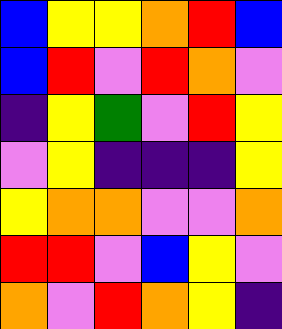[["blue", "yellow", "yellow", "orange", "red", "blue"], ["blue", "red", "violet", "red", "orange", "violet"], ["indigo", "yellow", "green", "violet", "red", "yellow"], ["violet", "yellow", "indigo", "indigo", "indigo", "yellow"], ["yellow", "orange", "orange", "violet", "violet", "orange"], ["red", "red", "violet", "blue", "yellow", "violet"], ["orange", "violet", "red", "orange", "yellow", "indigo"]]